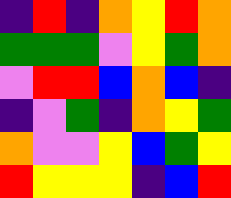[["indigo", "red", "indigo", "orange", "yellow", "red", "orange"], ["green", "green", "green", "violet", "yellow", "green", "orange"], ["violet", "red", "red", "blue", "orange", "blue", "indigo"], ["indigo", "violet", "green", "indigo", "orange", "yellow", "green"], ["orange", "violet", "violet", "yellow", "blue", "green", "yellow"], ["red", "yellow", "yellow", "yellow", "indigo", "blue", "red"]]